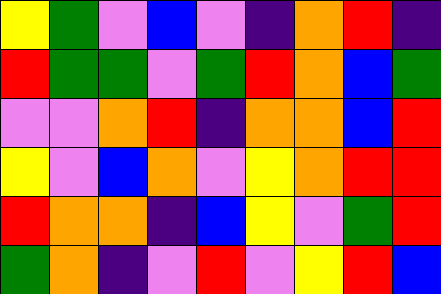[["yellow", "green", "violet", "blue", "violet", "indigo", "orange", "red", "indigo"], ["red", "green", "green", "violet", "green", "red", "orange", "blue", "green"], ["violet", "violet", "orange", "red", "indigo", "orange", "orange", "blue", "red"], ["yellow", "violet", "blue", "orange", "violet", "yellow", "orange", "red", "red"], ["red", "orange", "orange", "indigo", "blue", "yellow", "violet", "green", "red"], ["green", "orange", "indigo", "violet", "red", "violet", "yellow", "red", "blue"]]